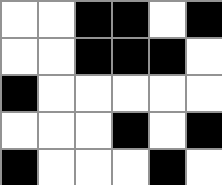[["white", "white", "black", "black", "white", "black"], ["white", "white", "black", "black", "black", "white"], ["black", "white", "white", "white", "white", "white"], ["white", "white", "white", "black", "white", "black"], ["black", "white", "white", "white", "black", "white"]]